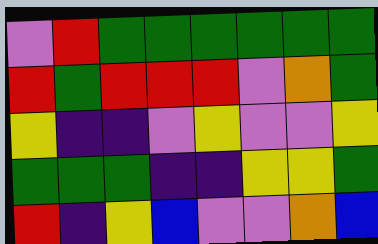[["violet", "red", "green", "green", "green", "green", "green", "green"], ["red", "green", "red", "red", "red", "violet", "orange", "green"], ["yellow", "indigo", "indigo", "violet", "yellow", "violet", "violet", "yellow"], ["green", "green", "green", "indigo", "indigo", "yellow", "yellow", "green"], ["red", "indigo", "yellow", "blue", "violet", "violet", "orange", "blue"]]